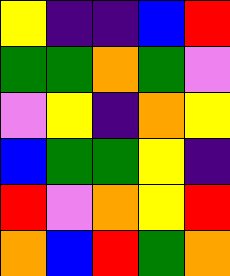[["yellow", "indigo", "indigo", "blue", "red"], ["green", "green", "orange", "green", "violet"], ["violet", "yellow", "indigo", "orange", "yellow"], ["blue", "green", "green", "yellow", "indigo"], ["red", "violet", "orange", "yellow", "red"], ["orange", "blue", "red", "green", "orange"]]